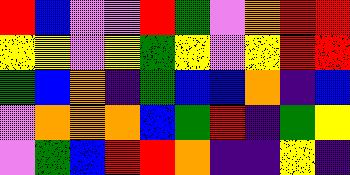[["red", "blue", "violet", "violet", "red", "green", "violet", "orange", "red", "red"], ["yellow", "yellow", "violet", "yellow", "green", "yellow", "violet", "yellow", "red", "red"], ["green", "blue", "orange", "indigo", "green", "blue", "blue", "orange", "indigo", "blue"], ["violet", "orange", "orange", "orange", "blue", "green", "red", "indigo", "green", "yellow"], ["violet", "green", "blue", "red", "red", "orange", "indigo", "indigo", "yellow", "indigo"]]